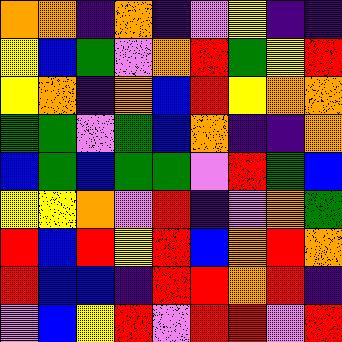[["orange", "orange", "indigo", "orange", "indigo", "violet", "yellow", "indigo", "indigo"], ["yellow", "blue", "green", "violet", "orange", "red", "green", "yellow", "red"], ["yellow", "orange", "indigo", "orange", "blue", "red", "yellow", "orange", "orange"], ["green", "green", "violet", "green", "blue", "orange", "indigo", "indigo", "orange"], ["blue", "green", "blue", "green", "green", "violet", "red", "green", "blue"], ["yellow", "yellow", "orange", "violet", "red", "indigo", "violet", "orange", "green"], ["red", "blue", "red", "yellow", "red", "blue", "orange", "red", "orange"], ["red", "blue", "blue", "indigo", "red", "red", "orange", "red", "indigo"], ["violet", "blue", "yellow", "red", "violet", "red", "red", "violet", "red"]]